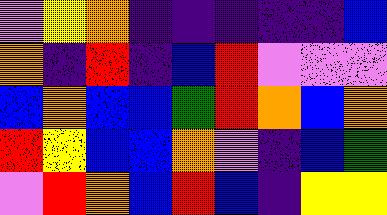[["violet", "yellow", "orange", "indigo", "indigo", "indigo", "indigo", "indigo", "blue"], ["orange", "indigo", "red", "indigo", "blue", "red", "violet", "violet", "violet"], ["blue", "orange", "blue", "blue", "green", "red", "orange", "blue", "orange"], ["red", "yellow", "blue", "blue", "orange", "violet", "indigo", "blue", "green"], ["violet", "red", "orange", "blue", "red", "blue", "indigo", "yellow", "yellow"]]